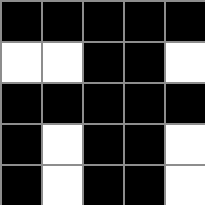[["black", "black", "black", "black", "black"], ["white", "white", "black", "black", "white"], ["black", "black", "black", "black", "black"], ["black", "white", "black", "black", "white"], ["black", "white", "black", "black", "white"]]